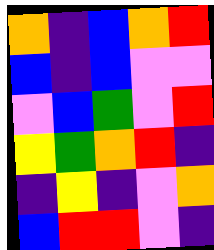[["orange", "indigo", "blue", "orange", "red"], ["blue", "indigo", "blue", "violet", "violet"], ["violet", "blue", "green", "violet", "red"], ["yellow", "green", "orange", "red", "indigo"], ["indigo", "yellow", "indigo", "violet", "orange"], ["blue", "red", "red", "violet", "indigo"]]